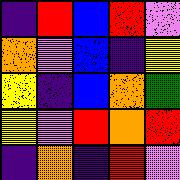[["indigo", "red", "blue", "red", "violet"], ["orange", "violet", "blue", "indigo", "yellow"], ["yellow", "indigo", "blue", "orange", "green"], ["yellow", "violet", "red", "orange", "red"], ["indigo", "orange", "indigo", "red", "violet"]]